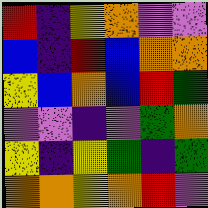[["red", "indigo", "yellow", "orange", "violet", "violet"], ["blue", "indigo", "red", "blue", "orange", "orange"], ["yellow", "blue", "orange", "blue", "red", "green"], ["violet", "violet", "indigo", "violet", "green", "orange"], ["yellow", "indigo", "yellow", "green", "indigo", "green"], ["orange", "orange", "yellow", "orange", "red", "violet"]]